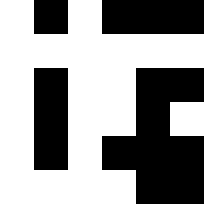[["white", "black", "white", "black", "black", "black"], ["white", "white", "white", "white", "white", "white"], ["white", "black", "white", "white", "black", "black"], ["white", "black", "white", "white", "black", "white"], ["white", "black", "white", "black", "black", "black"], ["white", "white", "white", "white", "black", "black"]]